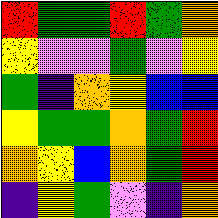[["red", "green", "green", "red", "green", "orange"], ["yellow", "violet", "violet", "green", "violet", "yellow"], ["green", "indigo", "orange", "yellow", "blue", "blue"], ["yellow", "green", "green", "orange", "green", "red"], ["orange", "yellow", "blue", "orange", "green", "red"], ["indigo", "yellow", "green", "violet", "indigo", "orange"]]